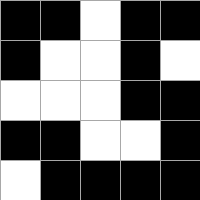[["black", "black", "white", "black", "black"], ["black", "white", "white", "black", "white"], ["white", "white", "white", "black", "black"], ["black", "black", "white", "white", "black"], ["white", "black", "black", "black", "black"]]